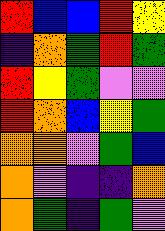[["red", "blue", "blue", "red", "yellow"], ["indigo", "orange", "green", "red", "green"], ["red", "yellow", "green", "violet", "violet"], ["red", "orange", "blue", "yellow", "green"], ["orange", "orange", "violet", "green", "blue"], ["orange", "violet", "indigo", "indigo", "orange"], ["orange", "green", "indigo", "green", "violet"]]